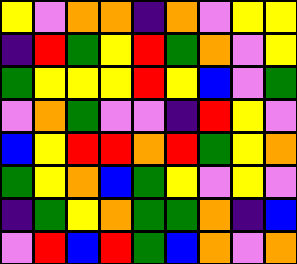[["yellow", "violet", "orange", "orange", "indigo", "orange", "violet", "yellow", "yellow"], ["indigo", "red", "green", "yellow", "red", "green", "orange", "violet", "yellow"], ["green", "yellow", "yellow", "yellow", "red", "yellow", "blue", "violet", "green"], ["violet", "orange", "green", "violet", "violet", "indigo", "red", "yellow", "violet"], ["blue", "yellow", "red", "red", "orange", "red", "green", "yellow", "orange"], ["green", "yellow", "orange", "blue", "green", "yellow", "violet", "yellow", "violet"], ["indigo", "green", "yellow", "orange", "green", "green", "orange", "indigo", "blue"], ["violet", "red", "blue", "red", "green", "blue", "orange", "violet", "orange"]]